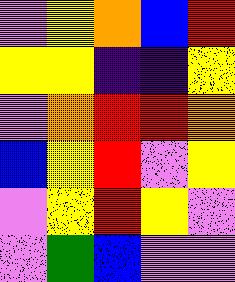[["violet", "yellow", "orange", "blue", "red"], ["yellow", "yellow", "indigo", "indigo", "yellow"], ["violet", "orange", "red", "red", "orange"], ["blue", "yellow", "red", "violet", "yellow"], ["violet", "yellow", "red", "yellow", "violet"], ["violet", "green", "blue", "violet", "violet"]]